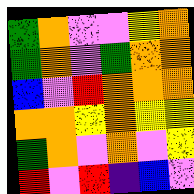[["green", "orange", "violet", "violet", "yellow", "orange"], ["green", "orange", "violet", "green", "orange", "orange"], ["blue", "violet", "red", "orange", "orange", "orange"], ["orange", "orange", "yellow", "orange", "yellow", "yellow"], ["green", "orange", "violet", "orange", "violet", "yellow"], ["red", "violet", "red", "indigo", "blue", "violet"]]